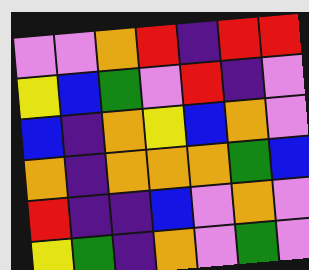[["violet", "violet", "orange", "red", "indigo", "red", "red"], ["yellow", "blue", "green", "violet", "red", "indigo", "violet"], ["blue", "indigo", "orange", "yellow", "blue", "orange", "violet"], ["orange", "indigo", "orange", "orange", "orange", "green", "blue"], ["red", "indigo", "indigo", "blue", "violet", "orange", "violet"], ["yellow", "green", "indigo", "orange", "violet", "green", "violet"]]